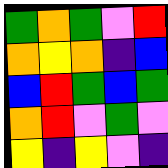[["green", "orange", "green", "violet", "red"], ["orange", "yellow", "orange", "indigo", "blue"], ["blue", "red", "green", "blue", "green"], ["orange", "red", "violet", "green", "violet"], ["yellow", "indigo", "yellow", "violet", "indigo"]]